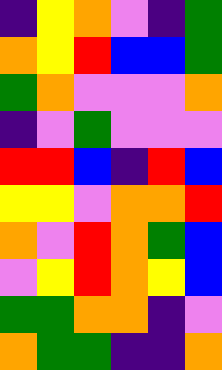[["indigo", "yellow", "orange", "violet", "indigo", "green"], ["orange", "yellow", "red", "blue", "blue", "green"], ["green", "orange", "violet", "violet", "violet", "orange"], ["indigo", "violet", "green", "violet", "violet", "violet"], ["red", "red", "blue", "indigo", "red", "blue"], ["yellow", "yellow", "violet", "orange", "orange", "red"], ["orange", "violet", "red", "orange", "green", "blue"], ["violet", "yellow", "red", "orange", "yellow", "blue"], ["green", "green", "orange", "orange", "indigo", "violet"], ["orange", "green", "green", "indigo", "indigo", "orange"]]